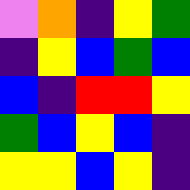[["violet", "orange", "indigo", "yellow", "green"], ["indigo", "yellow", "blue", "green", "blue"], ["blue", "indigo", "red", "red", "yellow"], ["green", "blue", "yellow", "blue", "indigo"], ["yellow", "yellow", "blue", "yellow", "indigo"]]